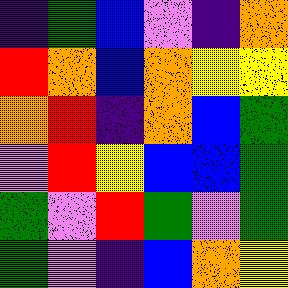[["indigo", "green", "blue", "violet", "indigo", "orange"], ["red", "orange", "blue", "orange", "yellow", "yellow"], ["orange", "red", "indigo", "orange", "blue", "green"], ["violet", "red", "yellow", "blue", "blue", "green"], ["green", "violet", "red", "green", "violet", "green"], ["green", "violet", "indigo", "blue", "orange", "yellow"]]